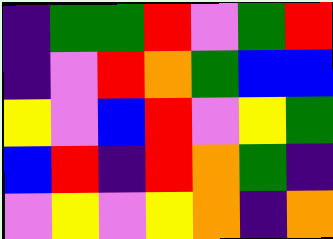[["indigo", "green", "green", "red", "violet", "green", "red"], ["indigo", "violet", "red", "orange", "green", "blue", "blue"], ["yellow", "violet", "blue", "red", "violet", "yellow", "green"], ["blue", "red", "indigo", "red", "orange", "green", "indigo"], ["violet", "yellow", "violet", "yellow", "orange", "indigo", "orange"]]